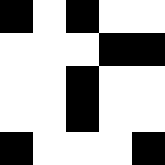[["black", "white", "black", "white", "white"], ["white", "white", "white", "black", "black"], ["white", "white", "black", "white", "white"], ["white", "white", "black", "white", "white"], ["black", "white", "white", "white", "black"]]